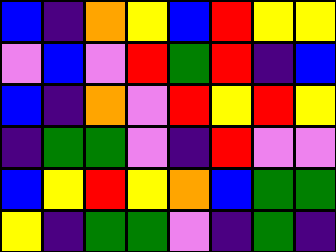[["blue", "indigo", "orange", "yellow", "blue", "red", "yellow", "yellow"], ["violet", "blue", "violet", "red", "green", "red", "indigo", "blue"], ["blue", "indigo", "orange", "violet", "red", "yellow", "red", "yellow"], ["indigo", "green", "green", "violet", "indigo", "red", "violet", "violet"], ["blue", "yellow", "red", "yellow", "orange", "blue", "green", "green"], ["yellow", "indigo", "green", "green", "violet", "indigo", "green", "indigo"]]